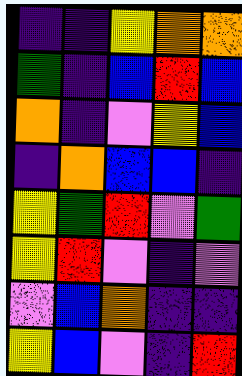[["indigo", "indigo", "yellow", "orange", "orange"], ["green", "indigo", "blue", "red", "blue"], ["orange", "indigo", "violet", "yellow", "blue"], ["indigo", "orange", "blue", "blue", "indigo"], ["yellow", "green", "red", "violet", "green"], ["yellow", "red", "violet", "indigo", "violet"], ["violet", "blue", "orange", "indigo", "indigo"], ["yellow", "blue", "violet", "indigo", "red"]]